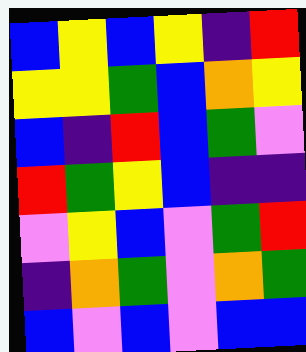[["blue", "yellow", "blue", "yellow", "indigo", "red"], ["yellow", "yellow", "green", "blue", "orange", "yellow"], ["blue", "indigo", "red", "blue", "green", "violet"], ["red", "green", "yellow", "blue", "indigo", "indigo"], ["violet", "yellow", "blue", "violet", "green", "red"], ["indigo", "orange", "green", "violet", "orange", "green"], ["blue", "violet", "blue", "violet", "blue", "blue"]]